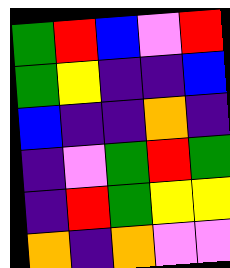[["green", "red", "blue", "violet", "red"], ["green", "yellow", "indigo", "indigo", "blue"], ["blue", "indigo", "indigo", "orange", "indigo"], ["indigo", "violet", "green", "red", "green"], ["indigo", "red", "green", "yellow", "yellow"], ["orange", "indigo", "orange", "violet", "violet"]]